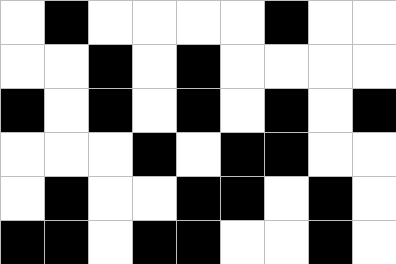[["white", "black", "white", "white", "white", "white", "black", "white", "white"], ["white", "white", "black", "white", "black", "white", "white", "white", "white"], ["black", "white", "black", "white", "black", "white", "black", "white", "black"], ["white", "white", "white", "black", "white", "black", "black", "white", "white"], ["white", "black", "white", "white", "black", "black", "white", "black", "white"], ["black", "black", "white", "black", "black", "white", "white", "black", "white"]]